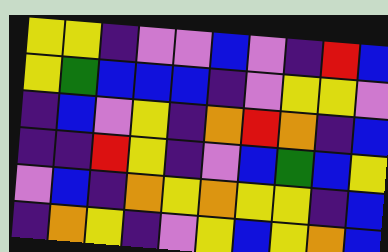[["yellow", "yellow", "indigo", "violet", "violet", "blue", "violet", "indigo", "red", "blue"], ["yellow", "green", "blue", "blue", "blue", "indigo", "violet", "yellow", "yellow", "violet"], ["indigo", "blue", "violet", "yellow", "indigo", "orange", "red", "orange", "indigo", "blue"], ["indigo", "indigo", "red", "yellow", "indigo", "violet", "blue", "green", "blue", "yellow"], ["violet", "blue", "indigo", "orange", "yellow", "orange", "yellow", "yellow", "indigo", "blue"], ["indigo", "orange", "yellow", "indigo", "violet", "yellow", "blue", "yellow", "orange", "blue"]]